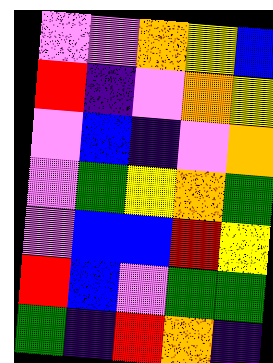[["violet", "violet", "orange", "yellow", "blue"], ["red", "indigo", "violet", "orange", "yellow"], ["violet", "blue", "indigo", "violet", "orange"], ["violet", "green", "yellow", "orange", "green"], ["violet", "blue", "blue", "red", "yellow"], ["red", "blue", "violet", "green", "green"], ["green", "indigo", "red", "orange", "indigo"]]